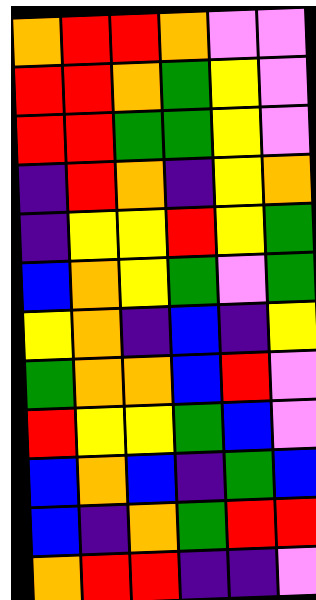[["orange", "red", "red", "orange", "violet", "violet"], ["red", "red", "orange", "green", "yellow", "violet"], ["red", "red", "green", "green", "yellow", "violet"], ["indigo", "red", "orange", "indigo", "yellow", "orange"], ["indigo", "yellow", "yellow", "red", "yellow", "green"], ["blue", "orange", "yellow", "green", "violet", "green"], ["yellow", "orange", "indigo", "blue", "indigo", "yellow"], ["green", "orange", "orange", "blue", "red", "violet"], ["red", "yellow", "yellow", "green", "blue", "violet"], ["blue", "orange", "blue", "indigo", "green", "blue"], ["blue", "indigo", "orange", "green", "red", "red"], ["orange", "red", "red", "indigo", "indigo", "violet"]]